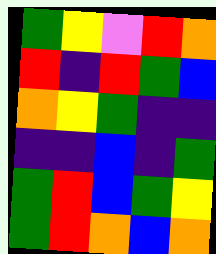[["green", "yellow", "violet", "red", "orange"], ["red", "indigo", "red", "green", "blue"], ["orange", "yellow", "green", "indigo", "indigo"], ["indigo", "indigo", "blue", "indigo", "green"], ["green", "red", "blue", "green", "yellow"], ["green", "red", "orange", "blue", "orange"]]